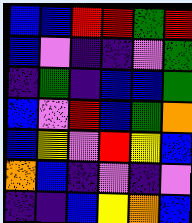[["blue", "blue", "red", "red", "green", "red"], ["blue", "violet", "indigo", "indigo", "violet", "green"], ["indigo", "green", "indigo", "blue", "blue", "green"], ["blue", "violet", "red", "blue", "green", "orange"], ["blue", "yellow", "violet", "red", "yellow", "blue"], ["orange", "blue", "indigo", "violet", "indigo", "violet"], ["indigo", "indigo", "blue", "yellow", "orange", "blue"]]